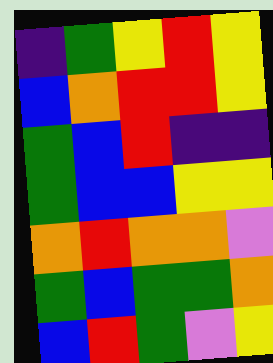[["indigo", "green", "yellow", "red", "yellow"], ["blue", "orange", "red", "red", "yellow"], ["green", "blue", "red", "indigo", "indigo"], ["green", "blue", "blue", "yellow", "yellow"], ["orange", "red", "orange", "orange", "violet"], ["green", "blue", "green", "green", "orange"], ["blue", "red", "green", "violet", "yellow"]]